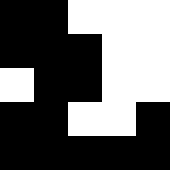[["black", "black", "white", "white", "white"], ["black", "black", "black", "white", "white"], ["white", "black", "black", "white", "white"], ["black", "black", "white", "white", "black"], ["black", "black", "black", "black", "black"]]